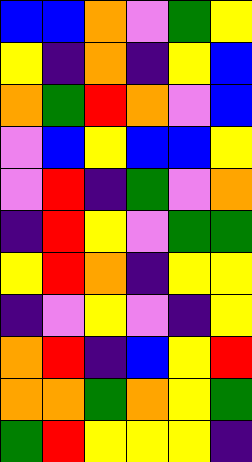[["blue", "blue", "orange", "violet", "green", "yellow"], ["yellow", "indigo", "orange", "indigo", "yellow", "blue"], ["orange", "green", "red", "orange", "violet", "blue"], ["violet", "blue", "yellow", "blue", "blue", "yellow"], ["violet", "red", "indigo", "green", "violet", "orange"], ["indigo", "red", "yellow", "violet", "green", "green"], ["yellow", "red", "orange", "indigo", "yellow", "yellow"], ["indigo", "violet", "yellow", "violet", "indigo", "yellow"], ["orange", "red", "indigo", "blue", "yellow", "red"], ["orange", "orange", "green", "orange", "yellow", "green"], ["green", "red", "yellow", "yellow", "yellow", "indigo"]]